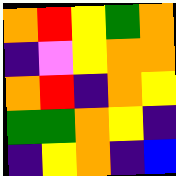[["orange", "red", "yellow", "green", "orange"], ["indigo", "violet", "yellow", "orange", "orange"], ["orange", "red", "indigo", "orange", "yellow"], ["green", "green", "orange", "yellow", "indigo"], ["indigo", "yellow", "orange", "indigo", "blue"]]